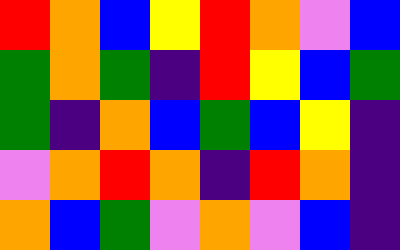[["red", "orange", "blue", "yellow", "red", "orange", "violet", "blue"], ["green", "orange", "green", "indigo", "red", "yellow", "blue", "green"], ["green", "indigo", "orange", "blue", "green", "blue", "yellow", "indigo"], ["violet", "orange", "red", "orange", "indigo", "red", "orange", "indigo"], ["orange", "blue", "green", "violet", "orange", "violet", "blue", "indigo"]]